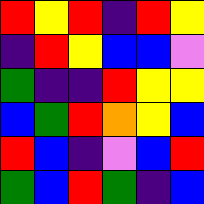[["red", "yellow", "red", "indigo", "red", "yellow"], ["indigo", "red", "yellow", "blue", "blue", "violet"], ["green", "indigo", "indigo", "red", "yellow", "yellow"], ["blue", "green", "red", "orange", "yellow", "blue"], ["red", "blue", "indigo", "violet", "blue", "red"], ["green", "blue", "red", "green", "indigo", "blue"]]